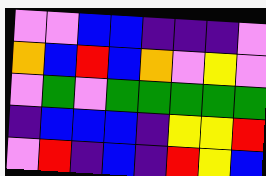[["violet", "violet", "blue", "blue", "indigo", "indigo", "indigo", "violet"], ["orange", "blue", "red", "blue", "orange", "violet", "yellow", "violet"], ["violet", "green", "violet", "green", "green", "green", "green", "green"], ["indigo", "blue", "blue", "blue", "indigo", "yellow", "yellow", "red"], ["violet", "red", "indigo", "blue", "indigo", "red", "yellow", "blue"]]